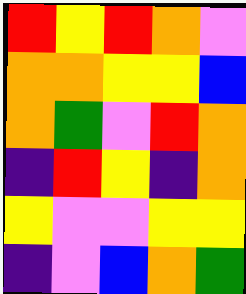[["red", "yellow", "red", "orange", "violet"], ["orange", "orange", "yellow", "yellow", "blue"], ["orange", "green", "violet", "red", "orange"], ["indigo", "red", "yellow", "indigo", "orange"], ["yellow", "violet", "violet", "yellow", "yellow"], ["indigo", "violet", "blue", "orange", "green"]]